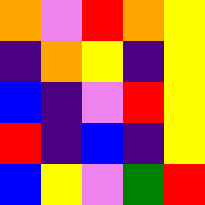[["orange", "violet", "red", "orange", "yellow"], ["indigo", "orange", "yellow", "indigo", "yellow"], ["blue", "indigo", "violet", "red", "yellow"], ["red", "indigo", "blue", "indigo", "yellow"], ["blue", "yellow", "violet", "green", "red"]]